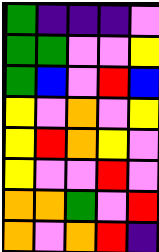[["green", "indigo", "indigo", "indigo", "violet"], ["green", "green", "violet", "violet", "yellow"], ["green", "blue", "violet", "red", "blue"], ["yellow", "violet", "orange", "violet", "yellow"], ["yellow", "red", "orange", "yellow", "violet"], ["yellow", "violet", "violet", "red", "violet"], ["orange", "orange", "green", "violet", "red"], ["orange", "violet", "orange", "red", "indigo"]]